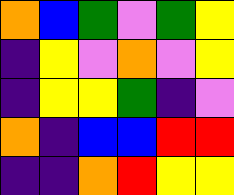[["orange", "blue", "green", "violet", "green", "yellow"], ["indigo", "yellow", "violet", "orange", "violet", "yellow"], ["indigo", "yellow", "yellow", "green", "indigo", "violet"], ["orange", "indigo", "blue", "blue", "red", "red"], ["indigo", "indigo", "orange", "red", "yellow", "yellow"]]